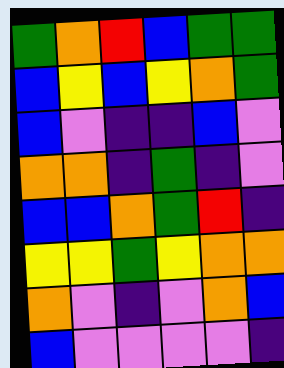[["green", "orange", "red", "blue", "green", "green"], ["blue", "yellow", "blue", "yellow", "orange", "green"], ["blue", "violet", "indigo", "indigo", "blue", "violet"], ["orange", "orange", "indigo", "green", "indigo", "violet"], ["blue", "blue", "orange", "green", "red", "indigo"], ["yellow", "yellow", "green", "yellow", "orange", "orange"], ["orange", "violet", "indigo", "violet", "orange", "blue"], ["blue", "violet", "violet", "violet", "violet", "indigo"]]